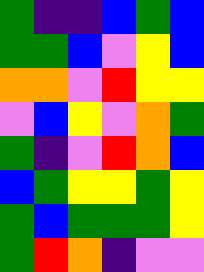[["green", "indigo", "indigo", "blue", "green", "blue"], ["green", "green", "blue", "violet", "yellow", "blue"], ["orange", "orange", "violet", "red", "yellow", "yellow"], ["violet", "blue", "yellow", "violet", "orange", "green"], ["green", "indigo", "violet", "red", "orange", "blue"], ["blue", "green", "yellow", "yellow", "green", "yellow"], ["green", "blue", "green", "green", "green", "yellow"], ["green", "red", "orange", "indigo", "violet", "violet"]]